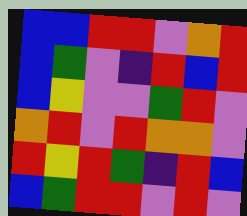[["blue", "blue", "red", "red", "violet", "orange", "red"], ["blue", "green", "violet", "indigo", "red", "blue", "red"], ["blue", "yellow", "violet", "violet", "green", "red", "violet"], ["orange", "red", "violet", "red", "orange", "orange", "violet"], ["red", "yellow", "red", "green", "indigo", "red", "blue"], ["blue", "green", "red", "red", "violet", "red", "violet"]]